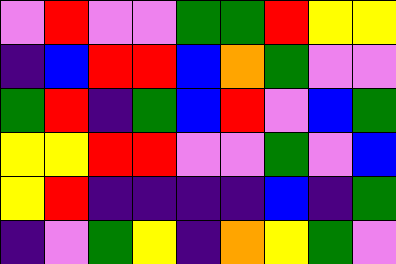[["violet", "red", "violet", "violet", "green", "green", "red", "yellow", "yellow"], ["indigo", "blue", "red", "red", "blue", "orange", "green", "violet", "violet"], ["green", "red", "indigo", "green", "blue", "red", "violet", "blue", "green"], ["yellow", "yellow", "red", "red", "violet", "violet", "green", "violet", "blue"], ["yellow", "red", "indigo", "indigo", "indigo", "indigo", "blue", "indigo", "green"], ["indigo", "violet", "green", "yellow", "indigo", "orange", "yellow", "green", "violet"]]